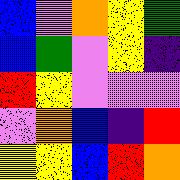[["blue", "violet", "orange", "yellow", "green"], ["blue", "green", "violet", "yellow", "indigo"], ["red", "yellow", "violet", "violet", "violet"], ["violet", "orange", "blue", "indigo", "red"], ["yellow", "yellow", "blue", "red", "orange"]]